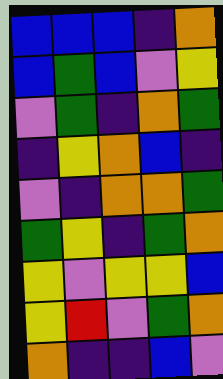[["blue", "blue", "blue", "indigo", "orange"], ["blue", "green", "blue", "violet", "yellow"], ["violet", "green", "indigo", "orange", "green"], ["indigo", "yellow", "orange", "blue", "indigo"], ["violet", "indigo", "orange", "orange", "green"], ["green", "yellow", "indigo", "green", "orange"], ["yellow", "violet", "yellow", "yellow", "blue"], ["yellow", "red", "violet", "green", "orange"], ["orange", "indigo", "indigo", "blue", "violet"]]